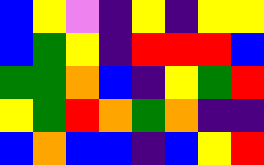[["blue", "yellow", "violet", "indigo", "yellow", "indigo", "yellow", "yellow"], ["blue", "green", "yellow", "indigo", "red", "red", "red", "blue"], ["green", "green", "orange", "blue", "indigo", "yellow", "green", "red"], ["yellow", "green", "red", "orange", "green", "orange", "indigo", "indigo"], ["blue", "orange", "blue", "blue", "indigo", "blue", "yellow", "red"]]